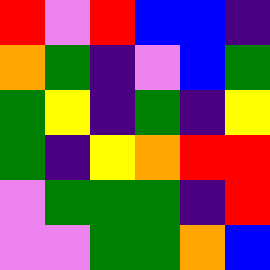[["red", "violet", "red", "blue", "blue", "indigo"], ["orange", "green", "indigo", "violet", "blue", "green"], ["green", "yellow", "indigo", "green", "indigo", "yellow"], ["green", "indigo", "yellow", "orange", "red", "red"], ["violet", "green", "green", "green", "indigo", "red"], ["violet", "violet", "green", "green", "orange", "blue"]]